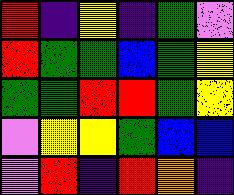[["red", "indigo", "yellow", "indigo", "green", "violet"], ["red", "green", "green", "blue", "green", "yellow"], ["green", "green", "red", "red", "green", "yellow"], ["violet", "yellow", "yellow", "green", "blue", "blue"], ["violet", "red", "indigo", "red", "orange", "indigo"]]